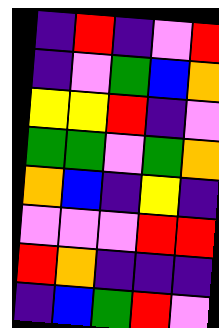[["indigo", "red", "indigo", "violet", "red"], ["indigo", "violet", "green", "blue", "orange"], ["yellow", "yellow", "red", "indigo", "violet"], ["green", "green", "violet", "green", "orange"], ["orange", "blue", "indigo", "yellow", "indigo"], ["violet", "violet", "violet", "red", "red"], ["red", "orange", "indigo", "indigo", "indigo"], ["indigo", "blue", "green", "red", "violet"]]